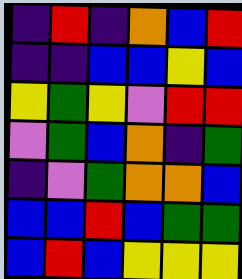[["indigo", "red", "indigo", "orange", "blue", "red"], ["indigo", "indigo", "blue", "blue", "yellow", "blue"], ["yellow", "green", "yellow", "violet", "red", "red"], ["violet", "green", "blue", "orange", "indigo", "green"], ["indigo", "violet", "green", "orange", "orange", "blue"], ["blue", "blue", "red", "blue", "green", "green"], ["blue", "red", "blue", "yellow", "yellow", "yellow"]]